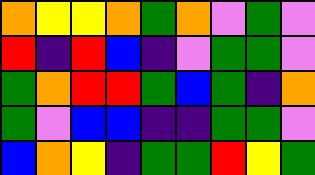[["orange", "yellow", "yellow", "orange", "green", "orange", "violet", "green", "violet"], ["red", "indigo", "red", "blue", "indigo", "violet", "green", "green", "violet"], ["green", "orange", "red", "red", "green", "blue", "green", "indigo", "orange"], ["green", "violet", "blue", "blue", "indigo", "indigo", "green", "green", "violet"], ["blue", "orange", "yellow", "indigo", "green", "green", "red", "yellow", "green"]]